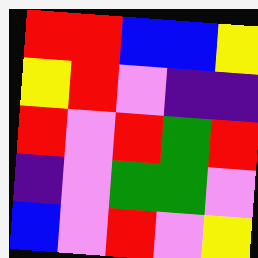[["red", "red", "blue", "blue", "yellow"], ["yellow", "red", "violet", "indigo", "indigo"], ["red", "violet", "red", "green", "red"], ["indigo", "violet", "green", "green", "violet"], ["blue", "violet", "red", "violet", "yellow"]]